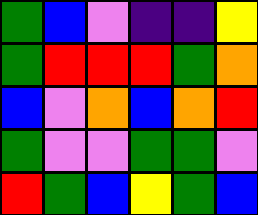[["green", "blue", "violet", "indigo", "indigo", "yellow"], ["green", "red", "red", "red", "green", "orange"], ["blue", "violet", "orange", "blue", "orange", "red"], ["green", "violet", "violet", "green", "green", "violet"], ["red", "green", "blue", "yellow", "green", "blue"]]